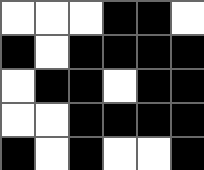[["white", "white", "white", "black", "black", "white"], ["black", "white", "black", "black", "black", "black"], ["white", "black", "black", "white", "black", "black"], ["white", "white", "black", "black", "black", "black"], ["black", "white", "black", "white", "white", "black"]]